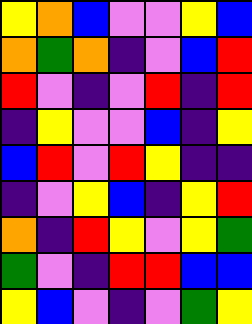[["yellow", "orange", "blue", "violet", "violet", "yellow", "blue"], ["orange", "green", "orange", "indigo", "violet", "blue", "red"], ["red", "violet", "indigo", "violet", "red", "indigo", "red"], ["indigo", "yellow", "violet", "violet", "blue", "indigo", "yellow"], ["blue", "red", "violet", "red", "yellow", "indigo", "indigo"], ["indigo", "violet", "yellow", "blue", "indigo", "yellow", "red"], ["orange", "indigo", "red", "yellow", "violet", "yellow", "green"], ["green", "violet", "indigo", "red", "red", "blue", "blue"], ["yellow", "blue", "violet", "indigo", "violet", "green", "yellow"]]